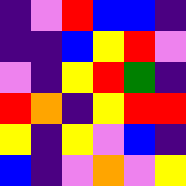[["indigo", "violet", "red", "blue", "blue", "indigo"], ["indigo", "indigo", "blue", "yellow", "red", "violet"], ["violet", "indigo", "yellow", "red", "green", "indigo"], ["red", "orange", "indigo", "yellow", "red", "red"], ["yellow", "indigo", "yellow", "violet", "blue", "indigo"], ["blue", "indigo", "violet", "orange", "violet", "yellow"]]